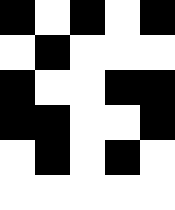[["black", "white", "black", "white", "black"], ["white", "black", "white", "white", "white"], ["black", "white", "white", "black", "black"], ["black", "black", "white", "white", "black"], ["white", "black", "white", "black", "white"], ["white", "white", "white", "white", "white"]]